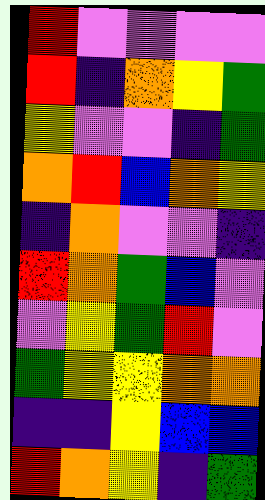[["red", "violet", "violet", "violet", "violet"], ["red", "indigo", "orange", "yellow", "green"], ["yellow", "violet", "violet", "indigo", "green"], ["orange", "red", "blue", "orange", "yellow"], ["indigo", "orange", "violet", "violet", "indigo"], ["red", "orange", "green", "blue", "violet"], ["violet", "yellow", "green", "red", "violet"], ["green", "yellow", "yellow", "orange", "orange"], ["indigo", "indigo", "yellow", "blue", "blue"], ["red", "orange", "yellow", "indigo", "green"]]